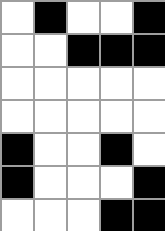[["white", "black", "white", "white", "black"], ["white", "white", "black", "black", "black"], ["white", "white", "white", "white", "white"], ["white", "white", "white", "white", "white"], ["black", "white", "white", "black", "white"], ["black", "white", "white", "white", "black"], ["white", "white", "white", "black", "black"]]